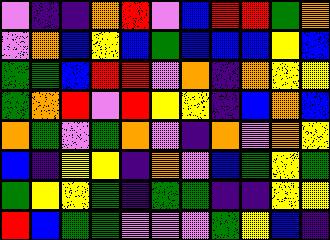[["violet", "indigo", "indigo", "orange", "red", "violet", "blue", "red", "red", "green", "orange"], ["violet", "orange", "blue", "yellow", "blue", "green", "blue", "blue", "blue", "yellow", "blue"], ["green", "green", "blue", "red", "red", "violet", "orange", "indigo", "orange", "yellow", "yellow"], ["green", "orange", "red", "violet", "red", "yellow", "yellow", "indigo", "blue", "orange", "blue"], ["orange", "green", "violet", "green", "orange", "violet", "indigo", "orange", "violet", "orange", "yellow"], ["blue", "indigo", "yellow", "yellow", "indigo", "orange", "violet", "blue", "green", "yellow", "green"], ["green", "yellow", "yellow", "green", "indigo", "green", "green", "indigo", "indigo", "yellow", "yellow"], ["red", "blue", "green", "green", "violet", "violet", "violet", "green", "yellow", "blue", "indigo"]]